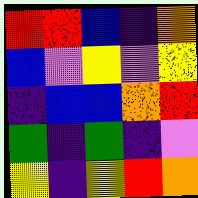[["red", "red", "blue", "indigo", "orange"], ["blue", "violet", "yellow", "violet", "yellow"], ["indigo", "blue", "blue", "orange", "red"], ["green", "indigo", "green", "indigo", "violet"], ["yellow", "indigo", "yellow", "red", "orange"]]